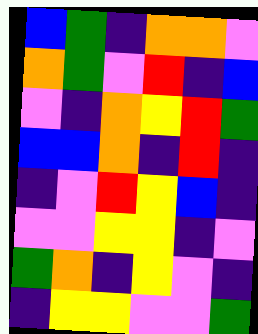[["blue", "green", "indigo", "orange", "orange", "violet"], ["orange", "green", "violet", "red", "indigo", "blue"], ["violet", "indigo", "orange", "yellow", "red", "green"], ["blue", "blue", "orange", "indigo", "red", "indigo"], ["indigo", "violet", "red", "yellow", "blue", "indigo"], ["violet", "violet", "yellow", "yellow", "indigo", "violet"], ["green", "orange", "indigo", "yellow", "violet", "indigo"], ["indigo", "yellow", "yellow", "violet", "violet", "green"]]